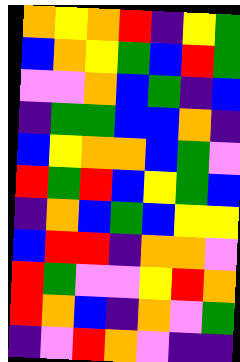[["orange", "yellow", "orange", "red", "indigo", "yellow", "green"], ["blue", "orange", "yellow", "green", "blue", "red", "green"], ["violet", "violet", "orange", "blue", "green", "indigo", "blue"], ["indigo", "green", "green", "blue", "blue", "orange", "indigo"], ["blue", "yellow", "orange", "orange", "blue", "green", "violet"], ["red", "green", "red", "blue", "yellow", "green", "blue"], ["indigo", "orange", "blue", "green", "blue", "yellow", "yellow"], ["blue", "red", "red", "indigo", "orange", "orange", "violet"], ["red", "green", "violet", "violet", "yellow", "red", "orange"], ["red", "orange", "blue", "indigo", "orange", "violet", "green"], ["indigo", "violet", "red", "orange", "violet", "indigo", "indigo"]]